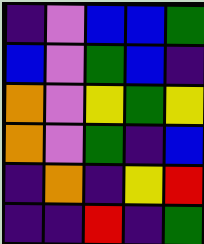[["indigo", "violet", "blue", "blue", "green"], ["blue", "violet", "green", "blue", "indigo"], ["orange", "violet", "yellow", "green", "yellow"], ["orange", "violet", "green", "indigo", "blue"], ["indigo", "orange", "indigo", "yellow", "red"], ["indigo", "indigo", "red", "indigo", "green"]]